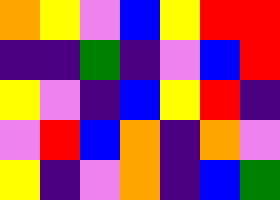[["orange", "yellow", "violet", "blue", "yellow", "red", "red"], ["indigo", "indigo", "green", "indigo", "violet", "blue", "red"], ["yellow", "violet", "indigo", "blue", "yellow", "red", "indigo"], ["violet", "red", "blue", "orange", "indigo", "orange", "violet"], ["yellow", "indigo", "violet", "orange", "indigo", "blue", "green"]]